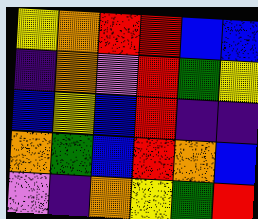[["yellow", "orange", "red", "red", "blue", "blue"], ["indigo", "orange", "violet", "red", "green", "yellow"], ["blue", "yellow", "blue", "red", "indigo", "indigo"], ["orange", "green", "blue", "red", "orange", "blue"], ["violet", "indigo", "orange", "yellow", "green", "red"]]